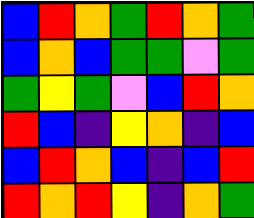[["blue", "red", "orange", "green", "red", "orange", "green"], ["blue", "orange", "blue", "green", "green", "violet", "green"], ["green", "yellow", "green", "violet", "blue", "red", "orange"], ["red", "blue", "indigo", "yellow", "orange", "indigo", "blue"], ["blue", "red", "orange", "blue", "indigo", "blue", "red"], ["red", "orange", "red", "yellow", "indigo", "orange", "green"]]